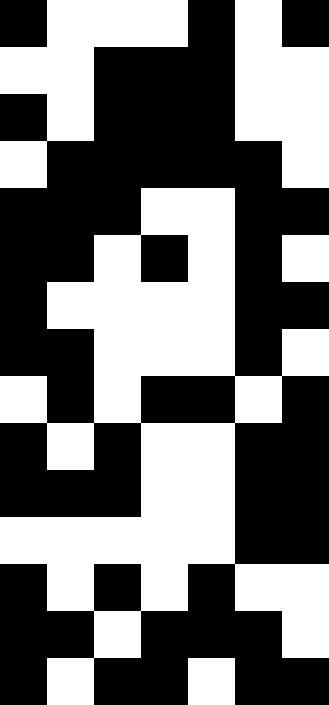[["black", "white", "white", "white", "black", "white", "black"], ["white", "white", "black", "black", "black", "white", "white"], ["black", "white", "black", "black", "black", "white", "white"], ["white", "black", "black", "black", "black", "black", "white"], ["black", "black", "black", "white", "white", "black", "black"], ["black", "black", "white", "black", "white", "black", "white"], ["black", "white", "white", "white", "white", "black", "black"], ["black", "black", "white", "white", "white", "black", "white"], ["white", "black", "white", "black", "black", "white", "black"], ["black", "white", "black", "white", "white", "black", "black"], ["black", "black", "black", "white", "white", "black", "black"], ["white", "white", "white", "white", "white", "black", "black"], ["black", "white", "black", "white", "black", "white", "white"], ["black", "black", "white", "black", "black", "black", "white"], ["black", "white", "black", "black", "white", "black", "black"]]